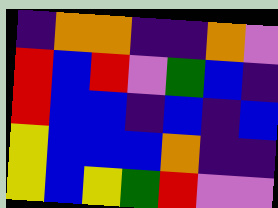[["indigo", "orange", "orange", "indigo", "indigo", "orange", "violet"], ["red", "blue", "red", "violet", "green", "blue", "indigo"], ["red", "blue", "blue", "indigo", "blue", "indigo", "blue"], ["yellow", "blue", "blue", "blue", "orange", "indigo", "indigo"], ["yellow", "blue", "yellow", "green", "red", "violet", "violet"]]